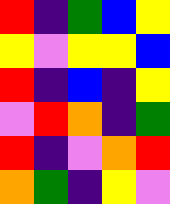[["red", "indigo", "green", "blue", "yellow"], ["yellow", "violet", "yellow", "yellow", "blue"], ["red", "indigo", "blue", "indigo", "yellow"], ["violet", "red", "orange", "indigo", "green"], ["red", "indigo", "violet", "orange", "red"], ["orange", "green", "indigo", "yellow", "violet"]]